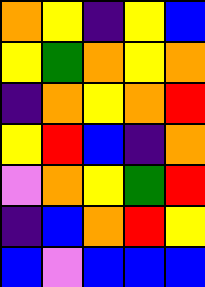[["orange", "yellow", "indigo", "yellow", "blue"], ["yellow", "green", "orange", "yellow", "orange"], ["indigo", "orange", "yellow", "orange", "red"], ["yellow", "red", "blue", "indigo", "orange"], ["violet", "orange", "yellow", "green", "red"], ["indigo", "blue", "orange", "red", "yellow"], ["blue", "violet", "blue", "blue", "blue"]]